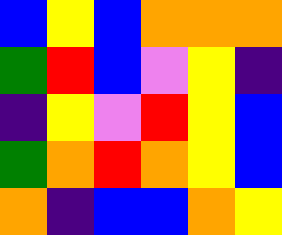[["blue", "yellow", "blue", "orange", "orange", "orange"], ["green", "red", "blue", "violet", "yellow", "indigo"], ["indigo", "yellow", "violet", "red", "yellow", "blue"], ["green", "orange", "red", "orange", "yellow", "blue"], ["orange", "indigo", "blue", "blue", "orange", "yellow"]]